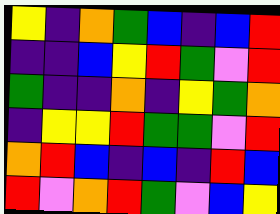[["yellow", "indigo", "orange", "green", "blue", "indigo", "blue", "red"], ["indigo", "indigo", "blue", "yellow", "red", "green", "violet", "red"], ["green", "indigo", "indigo", "orange", "indigo", "yellow", "green", "orange"], ["indigo", "yellow", "yellow", "red", "green", "green", "violet", "red"], ["orange", "red", "blue", "indigo", "blue", "indigo", "red", "blue"], ["red", "violet", "orange", "red", "green", "violet", "blue", "yellow"]]